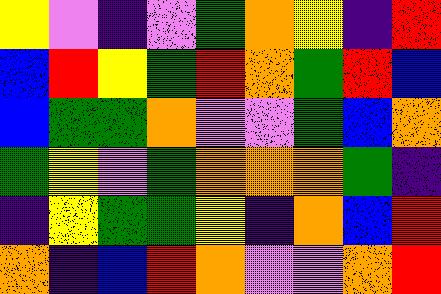[["yellow", "violet", "indigo", "violet", "green", "orange", "yellow", "indigo", "red"], ["blue", "red", "yellow", "green", "red", "orange", "green", "red", "blue"], ["blue", "green", "green", "orange", "violet", "violet", "green", "blue", "orange"], ["green", "yellow", "violet", "green", "orange", "orange", "orange", "green", "indigo"], ["indigo", "yellow", "green", "green", "yellow", "indigo", "orange", "blue", "red"], ["orange", "indigo", "blue", "red", "orange", "violet", "violet", "orange", "red"]]